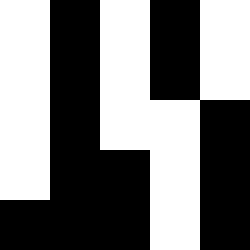[["white", "black", "white", "black", "white"], ["white", "black", "white", "black", "white"], ["white", "black", "white", "white", "black"], ["white", "black", "black", "white", "black"], ["black", "black", "black", "white", "black"]]